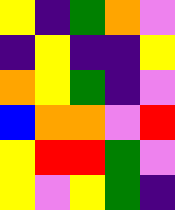[["yellow", "indigo", "green", "orange", "violet"], ["indigo", "yellow", "indigo", "indigo", "yellow"], ["orange", "yellow", "green", "indigo", "violet"], ["blue", "orange", "orange", "violet", "red"], ["yellow", "red", "red", "green", "violet"], ["yellow", "violet", "yellow", "green", "indigo"]]